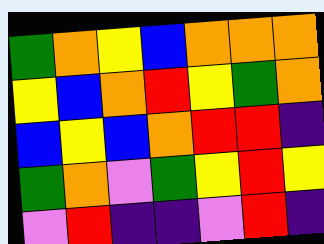[["green", "orange", "yellow", "blue", "orange", "orange", "orange"], ["yellow", "blue", "orange", "red", "yellow", "green", "orange"], ["blue", "yellow", "blue", "orange", "red", "red", "indigo"], ["green", "orange", "violet", "green", "yellow", "red", "yellow"], ["violet", "red", "indigo", "indigo", "violet", "red", "indigo"]]